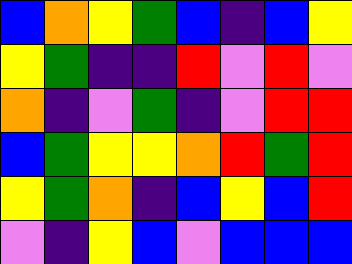[["blue", "orange", "yellow", "green", "blue", "indigo", "blue", "yellow"], ["yellow", "green", "indigo", "indigo", "red", "violet", "red", "violet"], ["orange", "indigo", "violet", "green", "indigo", "violet", "red", "red"], ["blue", "green", "yellow", "yellow", "orange", "red", "green", "red"], ["yellow", "green", "orange", "indigo", "blue", "yellow", "blue", "red"], ["violet", "indigo", "yellow", "blue", "violet", "blue", "blue", "blue"]]